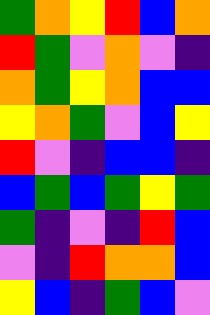[["green", "orange", "yellow", "red", "blue", "orange"], ["red", "green", "violet", "orange", "violet", "indigo"], ["orange", "green", "yellow", "orange", "blue", "blue"], ["yellow", "orange", "green", "violet", "blue", "yellow"], ["red", "violet", "indigo", "blue", "blue", "indigo"], ["blue", "green", "blue", "green", "yellow", "green"], ["green", "indigo", "violet", "indigo", "red", "blue"], ["violet", "indigo", "red", "orange", "orange", "blue"], ["yellow", "blue", "indigo", "green", "blue", "violet"]]